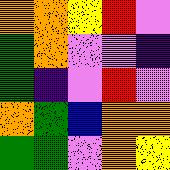[["orange", "orange", "yellow", "red", "violet"], ["green", "orange", "violet", "violet", "indigo"], ["green", "indigo", "violet", "red", "violet"], ["orange", "green", "blue", "orange", "orange"], ["green", "green", "violet", "orange", "yellow"]]